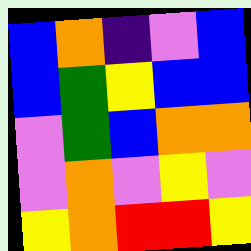[["blue", "orange", "indigo", "violet", "blue"], ["blue", "green", "yellow", "blue", "blue"], ["violet", "green", "blue", "orange", "orange"], ["violet", "orange", "violet", "yellow", "violet"], ["yellow", "orange", "red", "red", "yellow"]]